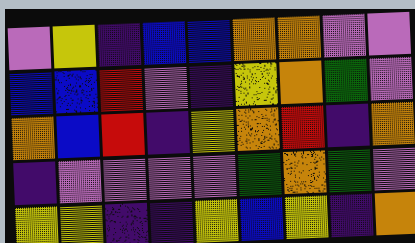[["violet", "yellow", "indigo", "blue", "blue", "orange", "orange", "violet", "violet"], ["blue", "blue", "red", "violet", "indigo", "yellow", "orange", "green", "violet"], ["orange", "blue", "red", "indigo", "yellow", "orange", "red", "indigo", "orange"], ["indigo", "violet", "violet", "violet", "violet", "green", "orange", "green", "violet"], ["yellow", "yellow", "indigo", "indigo", "yellow", "blue", "yellow", "indigo", "orange"]]